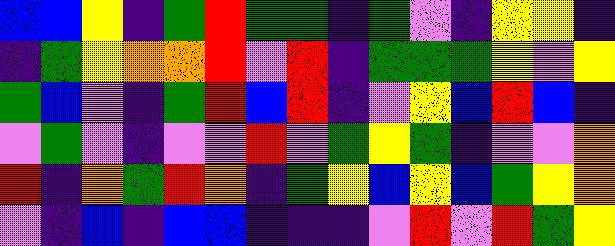[["blue", "blue", "yellow", "indigo", "green", "red", "green", "green", "indigo", "green", "violet", "indigo", "yellow", "yellow", "indigo"], ["indigo", "green", "yellow", "orange", "orange", "red", "violet", "red", "indigo", "green", "green", "green", "yellow", "violet", "yellow"], ["green", "blue", "violet", "indigo", "green", "red", "blue", "red", "indigo", "violet", "yellow", "blue", "red", "blue", "indigo"], ["violet", "green", "violet", "indigo", "violet", "violet", "red", "violet", "green", "yellow", "green", "indigo", "violet", "violet", "orange"], ["red", "indigo", "orange", "green", "red", "orange", "indigo", "green", "yellow", "blue", "yellow", "blue", "green", "yellow", "orange"], ["violet", "indigo", "blue", "indigo", "blue", "blue", "indigo", "indigo", "indigo", "violet", "red", "violet", "red", "green", "yellow"]]